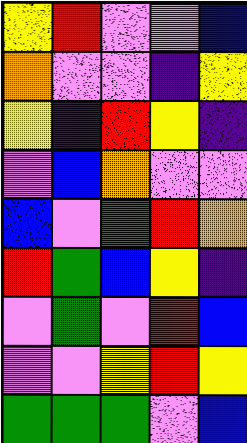[["yellow", "red", "violet", "violet", "blue"], ["orange", "violet", "violet", "indigo", "yellow"], ["yellow", "indigo", "red", "yellow", "indigo"], ["violet", "blue", "orange", "violet", "violet"], ["blue", "violet", "green", "red", "orange"], ["red", "green", "blue", "yellow", "indigo"], ["violet", "green", "violet", "red", "blue"], ["violet", "violet", "yellow", "red", "yellow"], ["green", "green", "green", "violet", "blue"]]